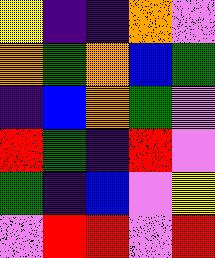[["yellow", "indigo", "indigo", "orange", "violet"], ["orange", "green", "orange", "blue", "green"], ["indigo", "blue", "orange", "green", "violet"], ["red", "green", "indigo", "red", "violet"], ["green", "indigo", "blue", "violet", "yellow"], ["violet", "red", "red", "violet", "red"]]